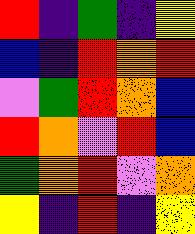[["red", "indigo", "green", "indigo", "yellow"], ["blue", "indigo", "red", "orange", "red"], ["violet", "green", "red", "orange", "blue"], ["red", "orange", "violet", "red", "blue"], ["green", "orange", "red", "violet", "orange"], ["yellow", "indigo", "red", "indigo", "yellow"]]